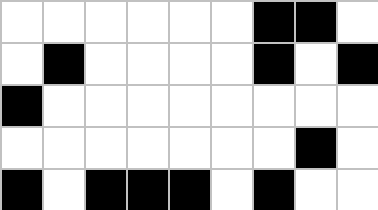[["white", "white", "white", "white", "white", "white", "black", "black", "white"], ["white", "black", "white", "white", "white", "white", "black", "white", "black"], ["black", "white", "white", "white", "white", "white", "white", "white", "white"], ["white", "white", "white", "white", "white", "white", "white", "black", "white"], ["black", "white", "black", "black", "black", "white", "black", "white", "white"]]